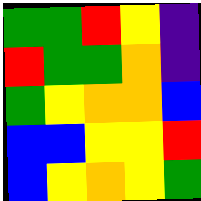[["green", "green", "red", "yellow", "indigo"], ["red", "green", "green", "orange", "indigo"], ["green", "yellow", "orange", "orange", "blue"], ["blue", "blue", "yellow", "yellow", "red"], ["blue", "yellow", "orange", "yellow", "green"]]